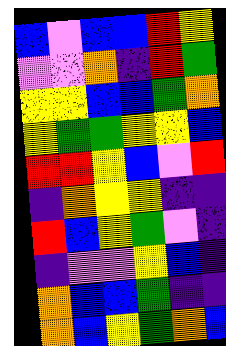[["blue", "violet", "blue", "blue", "red", "yellow"], ["violet", "violet", "orange", "indigo", "red", "green"], ["yellow", "yellow", "blue", "blue", "green", "orange"], ["yellow", "green", "green", "yellow", "yellow", "blue"], ["red", "red", "yellow", "blue", "violet", "red"], ["indigo", "orange", "yellow", "yellow", "indigo", "indigo"], ["red", "blue", "yellow", "green", "violet", "indigo"], ["indigo", "violet", "violet", "yellow", "blue", "indigo"], ["orange", "blue", "blue", "green", "indigo", "indigo"], ["orange", "blue", "yellow", "green", "orange", "blue"]]